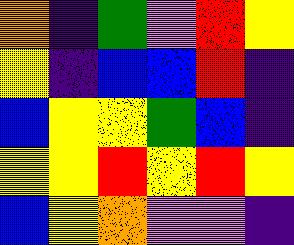[["orange", "indigo", "green", "violet", "red", "yellow"], ["yellow", "indigo", "blue", "blue", "red", "indigo"], ["blue", "yellow", "yellow", "green", "blue", "indigo"], ["yellow", "yellow", "red", "yellow", "red", "yellow"], ["blue", "yellow", "orange", "violet", "violet", "indigo"]]